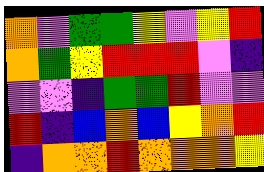[["orange", "violet", "green", "green", "yellow", "violet", "yellow", "red"], ["orange", "green", "yellow", "red", "red", "red", "violet", "indigo"], ["violet", "violet", "indigo", "green", "green", "red", "violet", "violet"], ["red", "indigo", "blue", "orange", "blue", "yellow", "orange", "red"], ["indigo", "orange", "orange", "red", "orange", "orange", "orange", "yellow"]]